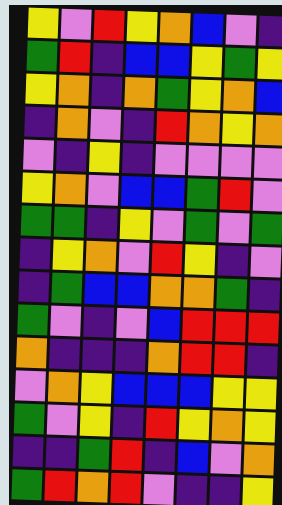[["yellow", "violet", "red", "yellow", "orange", "blue", "violet", "indigo"], ["green", "red", "indigo", "blue", "blue", "yellow", "green", "yellow"], ["yellow", "orange", "indigo", "orange", "green", "yellow", "orange", "blue"], ["indigo", "orange", "violet", "indigo", "red", "orange", "yellow", "orange"], ["violet", "indigo", "yellow", "indigo", "violet", "violet", "violet", "violet"], ["yellow", "orange", "violet", "blue", "blue", "green", "red", "violet"], ["green", "green", "indigo", "yellow", "violet", "green", "violet", "green"], ["indigo", "yellow", "orange", "violet", "red", "yellow", "indigo", "violet"], ["indigo", "green", "blue", "blue", "orange", "orange", "green", "indigo"], ["green", "violet", "indigo", "violet", "blue", "red", "red", "red"], ["orange", "indigo", "indigo", "indigo", "orange", "red", "red", "indigo"], ["violet", "orange", "yellow", "blue", "blue", "blue", "yellow", "yellow"], ["green", "violet", "yellow", "indigo", "red", "yellow", "orange", "yellow"], ["indigo", "indigo", "green", "red", "indigo", "blue", "violet", "orange"], ["green", "red", "orange", "red", "violet", "indigo", "indigo", "yellow"]]